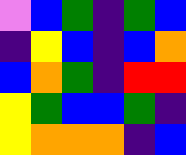[["violet", "blue", "green", "indigo", "green", "blue"], ["indigo", "yellow", "blue", "indigo", "blue", "orange"], ["blue", "orange", "green", "indigo", "red", "red"], ["yellow", "green", "blue", "blue", "green", "indigo"], ["yellow", "orange", "orange", "orange", "indigo", "blue"]]